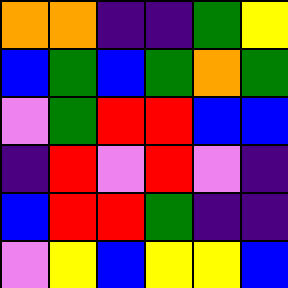[["orange", "orange", "indigo", "indigo", "green", "yellow"], ["blue", "green", "blue", "green", "orange", "green"], ["violet", "green", "red", "red", "blue", "blue"], ["indigo", "red", "violet", "red", "violet", "indigo"], ["blue", "red", "red", "green", "indigo", "indigo"], ["violet", "yellow", "blue", "yellow", "yellow", "blue"]]